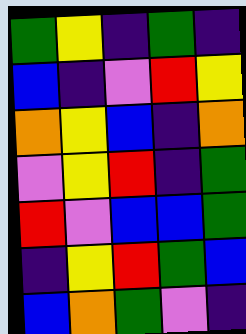[["green", "yellow", "indigo", "green", "indigo"], ["blue", "indigo", "violet", "red", "yellow"], ["orange", "yellow", "blue", "indigo", "orange"], ["violet", "yellow", "red", "indigo", "green"], ["red", "violet", "blue", "blue", "green"], ["indigo", "yellow", "red", "green", "blue"], ["blue", "orange", "green", "violet", "indigo"]]